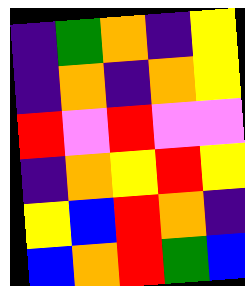[["indigo", "green", "orange", "indigo", "yellow"], ["indigo", "orange", "indigo", "orange", "yellow"], ["red", "violet", "red", "violet", "violet"], ["indigo", "orange", "yellow", "red", "yellow"], ["yellow", "blue", "red", "orange", "indigo"], ["blue", "orange", "red", "green", "blue"]]